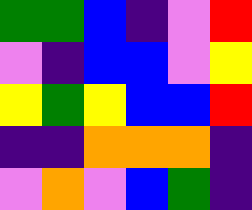[["green", "green", "blue", "indigo", "violet", "red"], ["violet", "indigo", "blue", "blue", "violet", "yellow"], ["yellow", "green", "yellow", "blue", "blue", "red"], ["indigo", "indigo", "orange", "orange", "orange", "indigo"], ["violet", "orange", "violet", "blue", "green", "indigo"]]